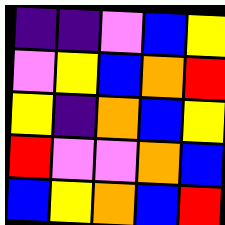[["indigo", "indigo", "violet", "blue", "yellow"], ["violet", "yellow", "blue", "orange", "red"], ["yellow", "indigo", "orange", "blue", "yellow"], ["red", "violet", "violet", "orange", "blue"], ["blue", "yellow", "orange", "blue", "red"]]